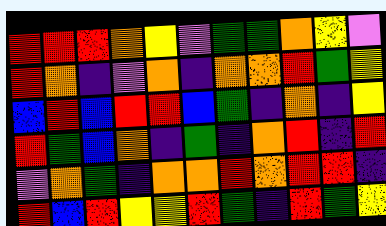[["red", "red", "red", "orange", "yellow", "violet", "green", "green", "orange", "yellow", "violet"], ["red", "orange", "indigo", "violet", "orange", "indigo", "orange", "orange", "red", "green", "yellow"], ["blue", "red", "blue", "red", "red", "blue", "green", "indigo", "orange", "indigo", "yellow"], ["red", "green", "blue", "orange", "indigo", "green", "indigo", "orange", "red", "indigo", "red"], ["violet", "orange", "green", "indigo", "orange", "orange", "red", "orange", "red", "red", "indigo"], ["red", "blue", "red", "yellow", "yellow", "red", "green", "indigo", "red", "green", "yellow"]]